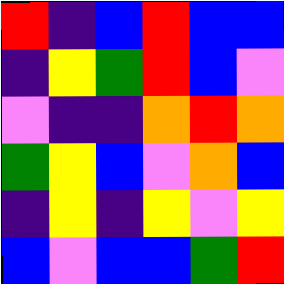[["red", "indigo", "blue", "red", "blue", "blue"], ["indigo", "yellow", "green", "red", "blue", "violet"], ["violet", "indigo", "indigo", "orange", "red", "orange"], ["green", "yellow", "blue", "violet", "orange", "blue"], ["indigo", "yellow", "indigo", "yellow", "violet", "yellow"], ["blue", "violet", "blue", "blue", "green", "red"]]